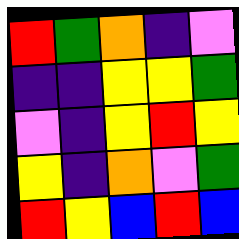[["red", "green", "orange", "indigo", "violet"], ["indigo", "indigo", "yellow", "yellow", "green"], ["violet", "indigo", "yellow", "red", "yellow"], ["yellow", "indigo", "orange", "violet", "green"], ["red", "yellow", "blue", "red", "blue"]]